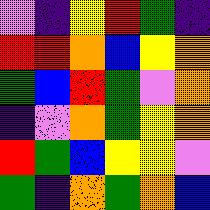[["violet", "indigo", "yellow", "red", "green", "indigo"], ["red", "red", "orange", "blue", "yellow", "orange"], ["green", "blue", "red", "green", "violet", "orange"], ["indigo", "violet", "orange", "green", "yellow", "orange"], ["red", "green", "blue", "yellow", "yellow", "violet"], ["green", "indigo", "orange", "green", "orange", "blue"]]